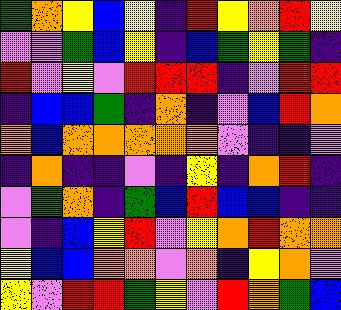[["green", "orange", "yellow", "blue", "yellow", "indigo", "red", "yellow", "orange", "red", "yellow"], ["violet", "violet", "green", "blue", "yellow", "indigo", "blue", "green", "yellow", "green", "indigo"], ["red", "violet", "yellow", "violet", "red", "red", "red", "indigo", "violet", "red", "red"], ["indigo", "blue", "blue", "green", "indigo", "orange", "indigo", "violet", "blue", "red", "orange"], ["orange", "blue", "orange", "orange", "orange", "orange", "orange", "violet", "indigo", "indigo", "violet"], ["indigo", "orange", "indigo", "indigo", "violet", "indigo", "yellow", "indigo", "orange", "red", "indigo"], ["violet", "green", "orange", "indigo", "green", "blue", "red", "blue", "blue", "indigo", "indigo"], ["violet", "indigo", "blue", "yellow", "red", "violet", "yellow", "orange", "red", "orange", "orange"], ["yellow", "blue", "blue", "orange", "orange", "violet", "orange", "indigo", "yellow", "orange", "violet"], ["yellow", "violet", "red", "red", "green", "yellow", "violet", "red", "orange", "green", "blue"]]